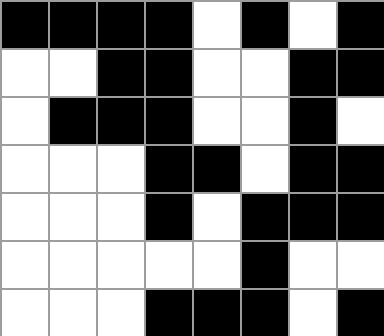[["black", "black", "black", "black", "white", "black", "white", "black"], ["white", "white", "black", "black", "white", "white", "black", "black"], ["white", "black", "black", "black", "white", "white", "black", "white"], ["white", "white", "white", "black", "black", "white", "black", "black"], ["white", "white", "white", "black", "white", "black", "black", "black"], ["white", "white", "white", "white", "white", "black", "white", "white"], ["white", "white", "white", "black", "black", "black", "white", "black"]]